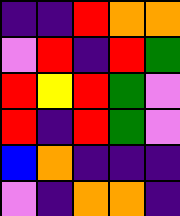[["indigo", "indigo", "red", "orange", "orange"], ["violet", "red", "indigo", "red", "green"], ["red", "yellow", "red", "green", "violet"], ["red", "indigo", "red", "green", "violet"], ["blue", "orange", "indigo", "indigo", "indigo"], ["violet", "indigo", "orange", "orange", "indigo"]]